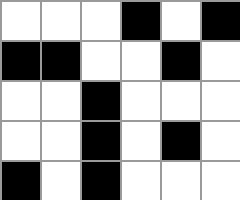[["white", "white", "white", "black", "white", "black"], ["black", "black", "white", "white", "black", "white"], ["white", "white", "black", "white", "white", "white"], ["white", "white", "black", "white", "black", "white"], ["black", "white", "black", "white", "white", "white"]]